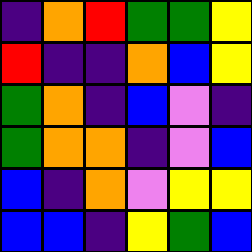[["indigo", "orange", "red", "green", "green", "yellow"], ["red", "indigo", "indigo", "orange", "blue", "yellow"], ["green", "orange", "indigo", "blue", "violet", "indigo"], ["green", "orange", "orange", "indigo", "violet", "blue"], ["blue", "indigo", "orange", "violet", "yellow", "yellow"], ["blue", "blue", "indigo", "yellow", "green", "blue"]]